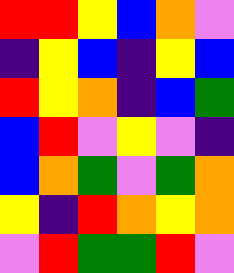[["red", "red", "yellow", "blue", "orange", "violet"], ["indigo", "yellow", "blue", "indigo", "yellow", "blue"], ["red", "yellow", "orange", "indigo", "blue", "green"], ["blue", "red", "violet", "yellow", "violet", "indigo"], ["blue", "orange", "green", "violet", "green", "orange"], ["yellow", "indigo", "red", "orange", "yellow", "orange"], ["violet", "red", "green", "green", "red", "violet"]]